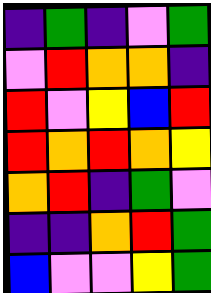[["indigo", "green", "indigo", "violet", "green"], ["violet", "red", "orange", "orange", "indigo"], ["red", "violet", "yellow", "blue", "red"], ["red", "orange", "red", "orange", "yellow"], ["orange", "red", "indigo", "green", "violet"], ["indigo", "indigo", "orange", "red", "green"], ["blue", "violet", "violet", "yellow", "green"]]